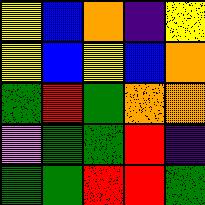[["yellow", "blue", "orange", "indigo", "yellow"], ["yellow", "blue", "yellow", "blue", "orange"], ["green", "red", "green", "orange", "orange"], ["violet", "green", "green", "red", "indigo"], ["green", "green", "red", "red", "green"]]